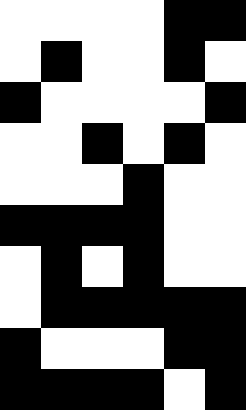[["white", "white", "white", "white", "black", "black"], ["white", "black", "white", "white", "black", "white"], ["black", "white", "white", "white", "white", "black"], ["white", "white", "black", "white", "black", "white"], ["white", "white", "white", "black", "white", "white"], ["black", "black", "black", "black", "white", "white"], ["white", "black", "white", "black", "white", "white"], ["white", "black", "black", "black", "black", "black"], ["black", "white", "white", "white", "black", "black"], ["black", "black", "black", "black", "white", "black"]]